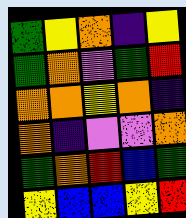[["green", "yellow", "orange", "indigo", "yellow"], ["green", "orange", "violet", "green", "red"], ["orange", "orange", "yellow", "orange", "indigo"], ["orange", "indigo", "violet", "violet", "orange"], ["green", "orange", "red", "blue", "green"], ["yellow", "blue", "blue", "yellow", "red"]]